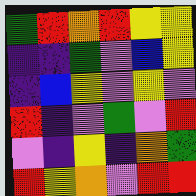[["green", "red", "orange", "red", "yellow", "yellow"], ["indigo", "indigo", "green", "violet", "blue", "yellow"], ["indigo", "blue", "yellow", "violet", "yellow", "violet"], ["red", "indigo", "violet", "green", "violet", "red"], ["violet", "indigo", "yellow", "indigo", "orange", "green"], ["red", "yellow", "orange", "violet", "red", "red"]]